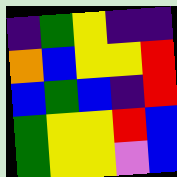[["indigo", "green", "yellow", "indigo", "indigo"], ["orange", "blue", "yellow", "yellow", "red"], ["blue", "green", "blue", "indigo", "red"], ["green", "yellow", "yellow", "red", "blue"], ["green", "yellow", "yellow", "violet", "blue"]]